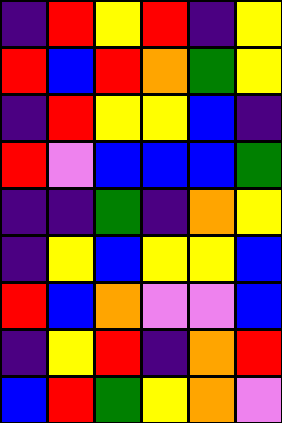[["indigo", "red", "yellow", "red", "indigo", "yellow"], ["red", "blue", "red", "orange", "green", "yellow"], ["indigo", "red", "yellow", "yellow", "blue", "indigo"], ["red", "violet", "blue", "blue", "blue", "green"], ["indigo", "indigo", "green", "indigo", "orange", "yellow"], ["indigo", "yellow", "blue", "yellow", "yellow", "blue"], ["red", "blue", "orange", "violet", "violet", "blue"], ["indigo", "yellow", "red", "indigo", "orange", "red"], ["blue", "red", "green", "yellow", "orange", "violet"]]